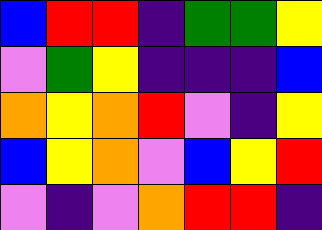[["blue", "red", "red", "indigo", "green", "green", "yellow"], ["violet", "green", "yellow", "indigo", "indigo", "indigo", "blue"], ["orange", "yellow", "orange", "red", "violet", "indigo", "yellow"], ["blue", "yellow", "orange", "violet", "blue", "yellow", "red"], ["violet", "indigo", "violet", "orange", "red", "red", "indigo"]]